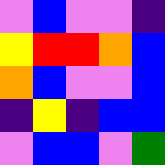[["violet", "blue", "violet", "violet", "indigo"], ["yellow", "red", "red", "orange", "blue"], ["orange", "blue", "violet", "violet", "blue"], ["indigo", "yellow", "indigo", "blue", "blue"], ["violet", "blue", "blue", "violet", "green"]]